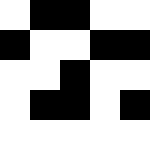[["white", "black", "black", "white", "white"], ["black", "white", "white", "black", "black"], ["white", "white", "black", "white", "white"], ["white", "black", "black", "white", "black"], ["white", "white", "white", "white", "white"]]